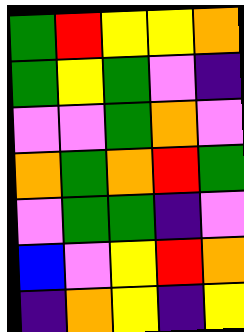[["green", "red", "yellow", "yellow", "orange"], ["green", "yellow", "green", "violet", "indigo"], ["violet", "violet", "green", "orange", "violet"], ["orange", "green", "orange", "red", "green"], ["violet", "green", "green", "indigo", "violet"], ["blue", "violet", "yellow", "red", "orange"], ["indigo", "orange", "yellow", "indigo", "yellow"]]